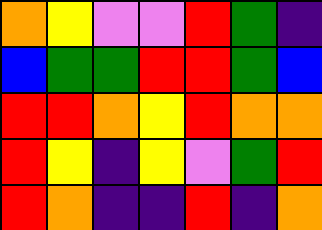[["orange", "yellow", "violet", "violet", "red", "green", "indigo"], ["blue", "green", "green", "red", "red", "green", "blue"], ["red", "red", "orange", "yellow", "red", "orange", "orange"], ["red", "yellow", "indigo", "yellow", "violet", "green", "red"], ["red", "orange", "indigo", "indigo", "red", "indigo", "orange"]]